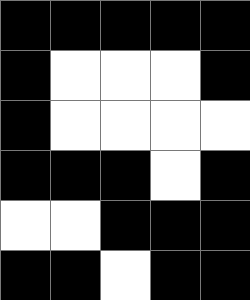[["black", "black", "black", "black", "black"], ["black", "white", "white", "white", "black"], ["black", "white", "white", "white", "white"], ["black", "black", "black", "white", "black"], ["white", "white", "black", "black", "black"], ["black", "black", "white", "black", "black"]]